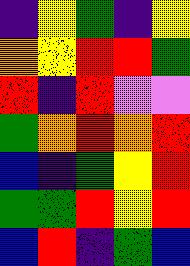[["indigo", "yellow", "green", "indigo", "yellow"], ["orange", "yellow", "red", "red", "green"], ["red", "indigo", "red", "violet", "violet"], ["green", "orange", "red", "orange", "red"], ["blue", "indigo", "green", "yellow", "red"], ["green", "green", "red", "yellow", "red"], ["blue", "red", "indigo", "green", "blue"]]